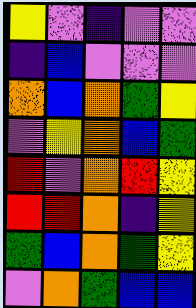[["yellow", "violet", "indigo", "violet", "violet"], ["indigo", "blue", "violet", "violet", "violet"], ["orange", "blue", "orange", "green", "yellow"], ["violet", "yellow", "orange", "blue", "green"], ["red", "violet", "orange", "red", "yellow"], ["red", "red", "orange", "indigo", "yellow"], ["green", "blue", "orange", "green", "yellow"], ["violet", "orange", "green", "blue", "blue"]]